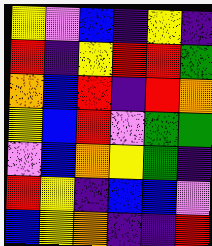[["yellow", "violet", "blue", "indigo", "yellow", "indigo"], ["red", "indigo", "yellow", "red", "red", "green"], ["orange", "blue", "red", "indigo", "red", "orange"], ["yellow", "blue", "red", "violet", "green", "green"], ["violet", "blue", "orange", "yellow", "green", "indigo"], ["red", "yellow", "indigo", "blue", "blue", "violet"], ["blue", "yellow", "orange", "indigo", "indigo", "red"]]